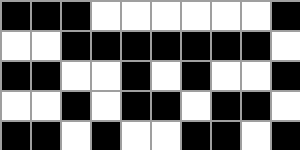[["black", "black", "black", "white", "white", "white", "white", "white", "white", "black"], ["white", "white", "black", "black", "black", "black", "black", "black", "black", "white"], ["black", "black", "white", "white", "black", "white", "black", "white", "white", "black"], ["white", "white", "black", "white", "black", "black", "white", "black", "black", "white"], ["black", "black", "white", "black", "white", "white", "black", "black", "white", "black"]]